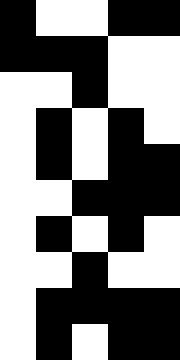[["black", "white", "white", "black", "black"], ["black", "black", "black", "white", "white"], ["white", "white", "black", "white", "white"], ["white", "black", "white", "black", "white"], ["white", "black", "white", "black", "black"], ["white", "white", "black", "black", "black"], ["white", "black", "white", "black", "white"], ["white", "white", "black", "white", "white"], ["white", "black", "black", "black", "black"], ["white", "black", "white", "black", "black"]]